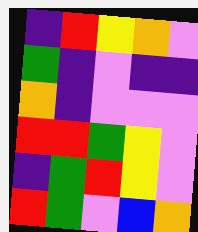[["indigo", "red", "yellow", "orange", "violet"], ["green", "indigo", "violet", "indigo", "indigo"], ["orange", "indigo", "violet", "violet", "violet"], ["red", "red", "green", "yellow", "violet"], ["indigo", "green", "red", "yellow", "violet"], ["red", "green", "violet", "blue", "orange"]]